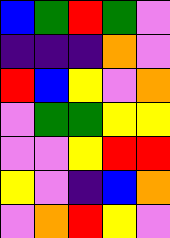[["blue", "green", "red", "green", "violet"], ["indigo", "indigo", "indigo", "orange", "violet"], ["red", "blue", "yellow", "violet", "orange"], ["violet", "green", "green", "yellow", "yellow"], ["violet", "violet", "yellow", "red", "red"], ["yellow", "violet", "indigo", "blue", "orange"], ["violet", "orange", "red", "yellow", "violet"]]